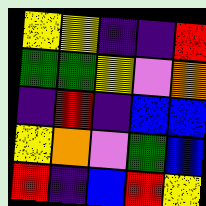[["yellow", "yellow", "indigo", "indigo", "red"], ["green", "green", "yellow", "violet", "orange"], ["indigo", "red", "indigo", "blue", "blue"], ["yellow", "orange", "violet", "green", "blue"], ["red", "indigo", "blue", "red", "yellow"]]